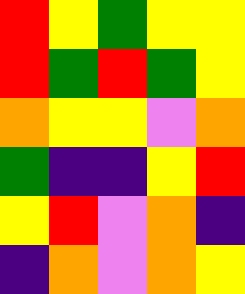[["red", "yellow", "green", "yellow", "yellow"], ["red", "green", "red", "green", "yellow"], ["orange", "yellow", "yellow", "violet", "orange"], ["green", "indigo", "indigo", "yellow", "red"], ["yellow", "red", "violet", "orange", "indigo"], ["indigo", "orange", "violet", "orange", "yellow"]]